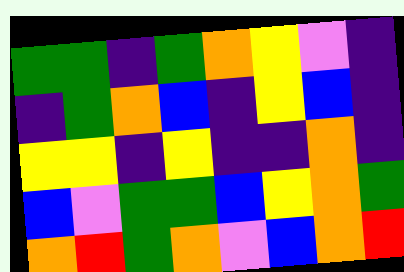[["green", "green", "indigo", "green", "orange", "yellow", "violet", "indigo"], ["indigo", "green", "orange", "blue", "indigo", "yellow", "blue", "indigo"], ["yellow", "yellow", "indigo", "yellow", "indigo", "indigo", "orange", "indigo"], ["blue", "violet", "green", "green", "blue", "yellow", "orange", "green"], ["orange", "red", "green", "orange", "violet", "blue", "orange", "red"]]